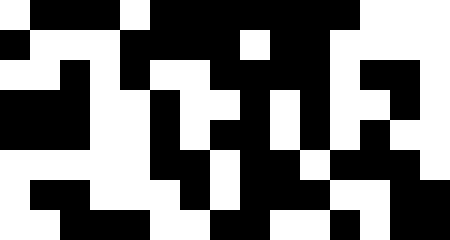[["white", "black", "black", "black", "white", "black", "black", "black", "black", "black", "black", "black", "white", "white", "white"], ["black", "white", "white", "white", "black", "black", "black", "black", "white", "black", "black", "white", "white", "white", "white"], ["white", "white", "black", "white", "black", "white", "white", "black", "black", "black", "black", "white", "black", "black", "white"], ["black", "black", "black", "white", "white", "black", "white", "white", "black", "white", "black", "white", "white", "black", "white"], ["black", "black", "black", "white", "white", "black", "white", "black", "black", "white", "black", "white", "black", "white", "white"], ["white", "white", "white", "white", "white", "black", "black", "white", "black", "black", "white", "black", "black", "black", "white"], ["white", "black", "black", "white", "white", "white", "black", "white", "black", "black", "black", "white", "white", "black", "black"], ["white", "white", "black", "black", "black", "white", "white", "black", "black", "white", "white", "black", "white", "black", "black"]]